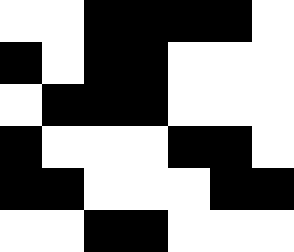[["white", "white", "black", "black", "black", "black", "white"], ["black", "white", "black", "black", "white", "white", "white"], ["white", "black", "black", "black", "white", "white", "white"], ["black", "white", "white", "white", "black", "black", "white"], ["black", "black", "white", "white", "white", "black", "black"], ["white", "white", "black", "black", "white", "white", "white"]]